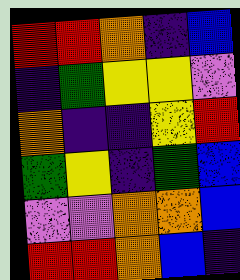[["red", "red", "orange", "indigo", "blue"], ["indigo", "green", "yellow", "yellow", "violet"], ["orange", "indigo", "indigo", "yellow", "red"], ["green", "yellow", "indigo", "green", "blue"], ["violet", "violet", "orange", "orange", "blue"], ["red", "red", "orange", "blue", "indigo"]]